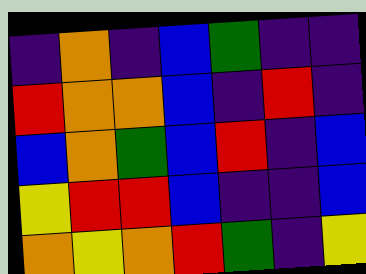[["indigo", "orange", "indigo", "blue", "green", "indigo", "indigo"], ["red", "orange", "orange", "blue", "indigo", "red", "indigo"], ["blue", "orange", "green", "blue", "red", "indigo", "blue"], ["yellow", "red", "red", "blue", "indigo", "indigo", "blue"], ["orange", "yellow", "orange", "red", "green", "indigo", "yellow"]]